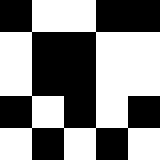[["black", "white", "white", "black", "black"], ["white", "black", "black", "white", "white"], ["white", "black", "black", "white", "white"], ["black", "white", "black", "white", "black"], ["white", "black", "white", "black", "white"]]